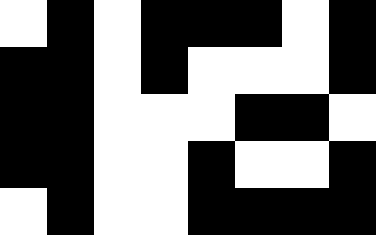[["white", "black", "white", "black", "black", "black", "white", "black"], ["black", "black", "white", "black", "white", "white", "white", "black"], ["black", "black", "white", "white", "white", "black", "black", "white"], ["black", "black", "white", "white", "black", "white", "white", "black"], ["white", "black", "white", "white", "black", "black", "black", "black"]]